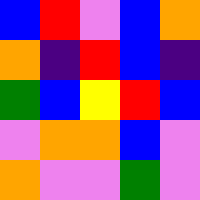[["blue", "red", "violet", "blue", "orange"], ["orange", "indigo", "red", "blue", "indigo"], ["green", "blue", "yellow", "red", "blue"], ["violet", "orange", "orange", "blue", "violet"], ["orange", "violet", "violet", "green", "violet"]]